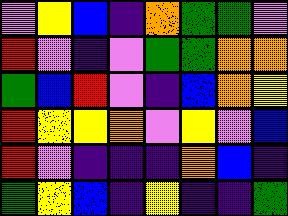[["violet", "yellow", "blue", "indigo", "orange", "green", "green", "violet"], ["red", "violet", "indigo", "violet", "green", "green", "orange", "orange"], ["green", "blue", "red", "violet", "indigo", "blue", "orange", "yellow"], ["red", "yellow", "yellow", "orange", "violet", "yellow", "violet", "blue"], ["red", "violet", "indigo", "indigo", "indigo", "orange", "blue", "indigo"], ["green", "yellow", "blue", "indigo", "yellow", "indigo", "indigo", "green"]]